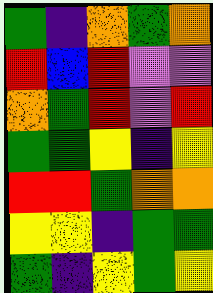[["green", "indigo", "orange", "green", "orange"], ["red", "blue", "red", "violet", "violet"], ["orange", "green", "red", "violet", "red"], ["green", "green", "yellow", "indigo", "yellow"], ["red", "red", "green", "orange", "orange"], ["yellow", "yellow", "indigo", "green", "green"], ["green", "indigo", "yellow", "green", "yellow"]]